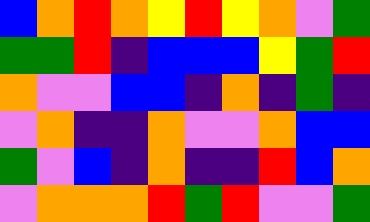[["blue", "orange", "red", "orange", "yellow", "red", "yellow", "orange", "violet", "green"], ["green", "green", "red", "indigo", "blue", "blue", "blue", "yellow", "green", "red"], ["orange", "violet", "violet", "blue", "blue", "indigo", "orange", "indigo", "green", "indigo"], ["violet", "orange", "indigo", "indigo", "orange", "violet", "violet", "orange", "blue", "blue"], ["green", "violet", "blue", "indigo", "orange", "indigo", "indigo", "red", "blue", "orange"], ["violet", "orange", "orange", "orange", "red", "green", "red", "violet", "violet", "green"]]